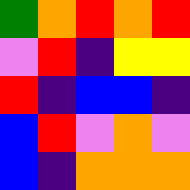[["green", "orange", "red", "orange", "red"], ["violet", "red", "indigo", "yellow", "yellow"], ["red", "indigo", "blue", "blue", "indigo"], ["blue", "red", "violet", "orange", "violet"], ["blue", "indigo", "orange", "orange", "orange"]]